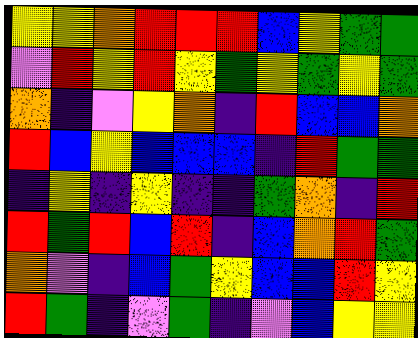[["yellow", "yellow", "orange", "red", "red", "red", "blue", "yellow", "green", "green"], ["violet", "red", "yellow", "red", "yellow", "green", "yellow", "green", "yellow", "green"], ["orange", "indigo", "violet", "yellow", "orange", "indigo", "red", "blue", "blue", "orange"], ["red", "blue", "yellow", "blue", "blue", "blue", "indigo", "red", "green", "green"], ["indigo", "yellow", "indigo", "yellow", "indigo", "indigo", "green", "orange", "indigo", "red"], ["red", "green", "red", "blue", "red", "indigo", "blue", "orange", "red", "green"], ["orange", "violet", "indigo", "blue", "green", "yellow", "blue", "blue", "red", "yellow"], ["red", "green", "indigo", "violet", "green", "indigo", "violet", "blue", "yellow", "yellow"]]